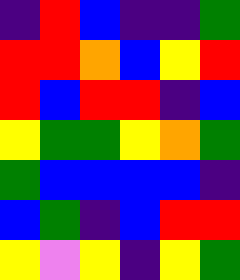[["indigo", "red", "blue", "indigo", "indigo", "green"], ["red", "red", "orange", "blue", "yellow", "red"], ["red", "blue", "red", "red", "indigo", "blue"], ["yellow", "green", "green", "yellow", "orange", "green"], ["green", "blue", "blue", "blue", "blue", "indigo"], ["blue", "green", "indigo", "blue", "red", "red"], ["yellow", "violet", "yellow", "indigo", "yellow", "green"]]